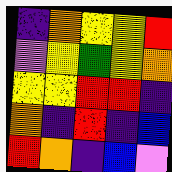[["indigo", "orange", "yellow", "yellow", "red"], ["violet", "yellow", "green", "yellow", "orange"], ["yellow", "yellow", "red", "red", "indigo"], ["orange", "indigo", "red", "indigo", "blue"], ["red", "orange", "indigo", "blue", "violet"]]